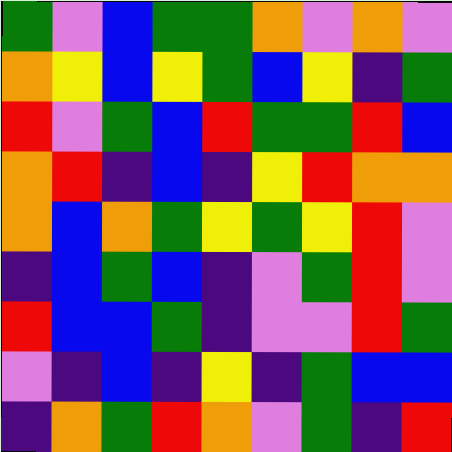[["green", "violet", "blue", "green", "green", "orange", "violet", "orange", "violet"], ["orange", "yellow", "blue", "yellow", "green", "blue", "yellow", "indigo", "green"], ["red", "violet", "green", "blue", "red", "green", "green", "red", "blue"], ["orange", "red", "indigo", "blue", "indigo", "yellow", "red", "orange", "orange"], ["orange", "blue", "orange", "green", "yellow", "green", "yellow", "red", "violet"], ["indigo", "blue", "green", "blue", "indigo", "violet", "green", "red", "violet"], ["red", "blue", "blue", "green", "indigo", "violet", "violet", "red", "green"], ["violet", "indigo", "blue", "indigo", "yellow", "indigo", "green", "blue", "blue"], ["indigo", "orange", "green", "red", "orange", "violet", "green", "indigo", "red"]]